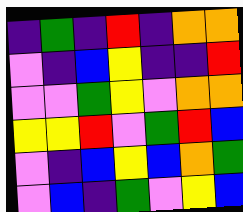[["indigo", "green", "indigo", "red", "indigo", "orange", "orange"], ["violet", "indigo", "blue", "yellow", "indigo", "indigo", "red"], ["violet", "violet", "green", "yellow", "violet", "orange", "orange"], ["yellow", "yellow", "red", "violet", "green", "red", "blue"], ["violet", "indigo", "blue", "yellow", "blue", "orange", "green"], ["violet", "blue", "indigo", "green", "violet", "yellow", "blue"]]